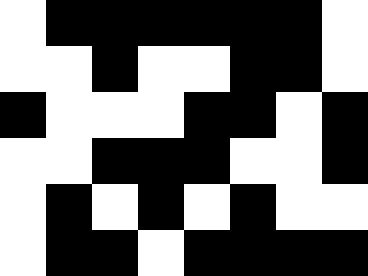[["white", "black", "black", "black", "black", "black", "black", "white"], ["white", "white", "black", "white", "white", "black", "black", "white"], ["black", "white", "white", "white", "black", "black", "white", "black"], ["white", "white", "black", "black", "black", "white", "white", "black"], ["white", "black", "white", "black", "white", "black", "white", "white"], ["white", "black", "black", "white", "black", "black", "black", "black"]]